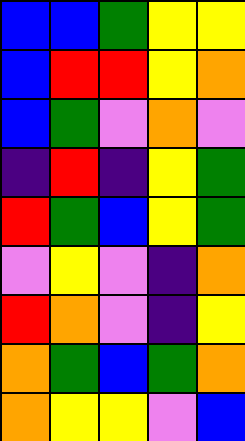[["blue", "blue", "green", "yellow", "yellow"], ["blue", "red", "red", "yellow", "orange"], ["blue", "green", "violet", "orange", "violet"], ["indigo", "red", "indigo", "yellow", "green"], ["red", "green", "blue", "yellow", "green"], ["violet", "yellow", "violet", "indigo", "orange"], ["red", "orange", "violet", "indigo", "yellow"], ["orange", "green", "blue", "green", "orange"], ["orange", "yellow", "yellow", "violet", "blue"]]